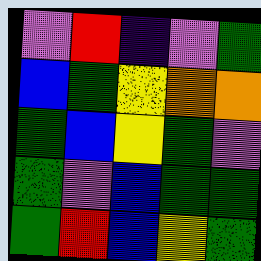[["violet", "red", "indigo", "violet", "green"], ["blue", "green", "yellow", "orange", "orange"], ["green", "blue", "yellow", "green", "violet"], ["green", "violet", "blue", "green", "green"], ["green", "red", "blue", "yellow", "green"]]